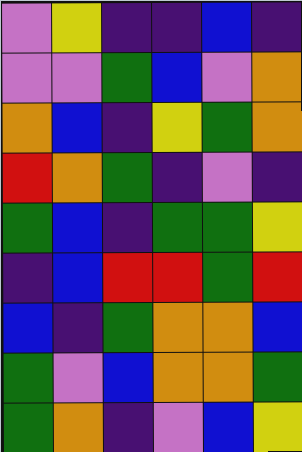[["violet", "yellow", "indigo", "indigo", "blue", "indigo"], ["violet", "violet", "green", "blue", "violet", "orange"], ["orange", "blue", "indigo", "yellow", "green", "orange"], ["red", "orange", "green", "indigo", "violet", "indigo"], ["green", "blue", "indigo", "green", "green", "yellow"], ["indigo", "blue", "red", "red", "green", "red"], ["blue", "indigo", "green", "orange", "orange", "blue"], ["green", "violet", "blue", "orange", "orange", "green"], ["green", "orange", "indigo", "violet", "blue", "yellow"]]